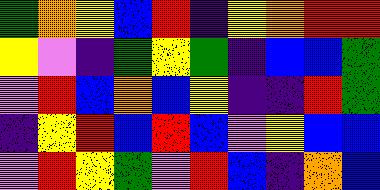[["green", "orange", "yellow", "blue", "red", "indigo", "yellow", "orange", "red", "red"], ["yellow", "violet", "indigo", "green", "yellow", "green", "indigo", "blue", "blue", "green"], ["violet", "red", "blue", "orange", "blue", "yellow", "indigo", "indigo", "red", "green"], ["indigo", "yellow", "red", "blue", "red", "blue", "violet", "yellow", "blue", "blue"], ["violet", "red", "yellow", "green", "violet", "red", "blue", "indigo", "orange", "blue"]]